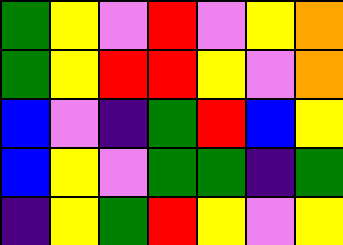[["green", "yellow", "violet", "red", "violet", "yellow", "orange"], ["green", "yellow", "red", "red", "yellow", "violet", "orange"], ["blue", "violet", "indigo", "green", "red", "blue", "yellow"], ["blue", "yellow", "violet", "green", "green", "indigo", "green"], ["indigo", "yellow", "green", "red", "yellow", "violet", "yellow"]]